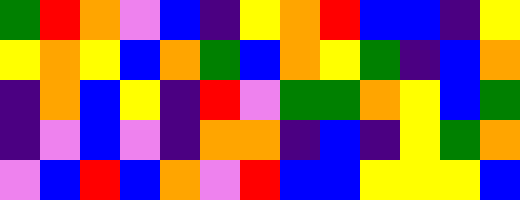[["green", "red", "orange", "violet", "blue", "indigo", "yellow", "orange", "red", "blue", "blue", "indigo", "yellow"], ["yellow", "orange", "yellow", "blue", "orange", "green", "blue", "orange", "yellow", "green", "indigo", "blue", "orange"], ["indigo", "orange", "blue", "yellow", "indigo", "red", "violet", "green", "green", "orange", "yellow", "blue", "green"], ["indigo", "violet", "blue", "violet", "indigo", "orange", "orange", "indigo", "blue", "indigo", "yellow", "green", "orange"], ["violet", "blue", "red", "blue", "orange", "violet", "red", "blue", "blue", "yellow", "yellow", "yellow", "blue"]]